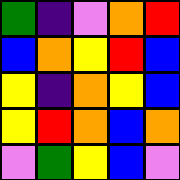[["green", "indigo", "violet", "orange", "red"], ["blue", "orange", "yellow", "red", "blue"], ["yellow", "indigo", "orange", "yellow", "blue"], ["yellow", "red", "orange", "blue", "orange"], ["violet", "green", "yellow", "blue", "violet"]]